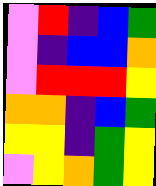[["violet", "red", "indigo", "blue", "green"], ["violet", "indigo", "blue", "blue", "orange"], ["violet", "red", "red", "red", "yellow"], ["orange", "orange", "indigo", "blue", "green"], ["yellow", "yellow", "indigo", "green", "yellow"], ["violet", "yellow", "orange", "green", "yellow"]]